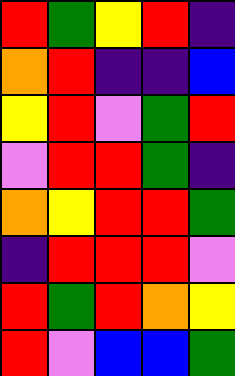[["red", "green", "yellow", "red", "indigo"], ["orange", "red", "indigo", "indigo", "blue"], ["yellow", "red", "violet", "green", "red"], ["violet", "red", "red", "green", "indigo"], ["orange", "yellow", "red", "red", "green"], ["indigo", "red", "red", "red", "violet"], ["red", "green", "red", "orange", "yellow"], ["red", "violet", "blue", "blue", "green"]]